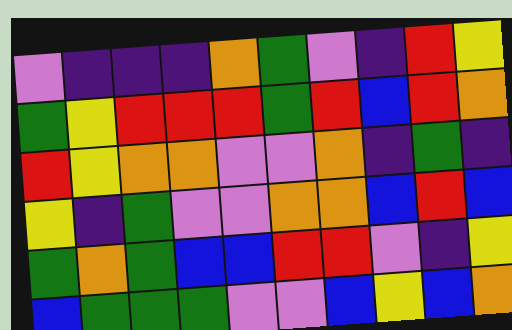[["violet", "indigo", "indigo", "indigo", "orange", "green", "violet", "indigo", "red", "yellow"], ["green", "yellow", "red", "red", "red", "green", "red", "blue", "red", "orange"], ["red", "yellow", "orange", "orange", "violet", "violet", "orange", "indigo", "green", "indigo"], ["yellow", "indigo", "green", "violet", "violet", "orange", "orange", "blue", "red", "blue"], ["green", "orange", "green", "blue", "blue", "red", "red", "violet", "indigo", "yellow"], ["blue", "green", "green", "green", "violet", "violet", "blue", "yellow", "blue", "orange"]]